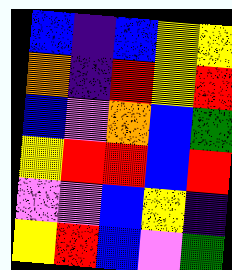[["blue", "indigo", "blue", "yellow", "yellow"], ["orange", "indigo", "red", "yellow", "red"], ["blue", "violet", "orange", "blue", "green"], ["yellow", "red", "red", "blue", "red"], ["violet", "violet", "blue", "yellow", "indigo"], ["yellow", "red", "blue", "violet", "green"]]